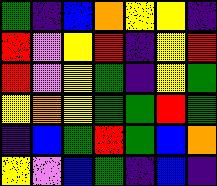[["green", "indigo", "blue", "orange", "yellow", "yellow", "indigo"], ["red", "violet", "yellow", "red", "indigo", "yellow", "red"], ["red", "violet", "yellow", "green", "indigo", "yellow", "green"], ["yellow", "orange", "yellow", "green", "green", "red", "green"], ["indigo", "blue", "green", "red", "green", "blue", "orange"], ["yellow", "violet", "blue", "green", "indigo", "blue", "indigo"]]